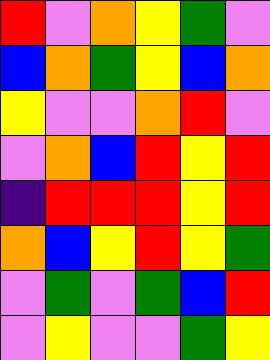[["red", "violet", "orange", "yellow", "green", "violet"], ["blue", "orange", "green", "yellow", "blue", "orange"], ["yellow", "violet", "violet", "orange", "red", "violet"], ["violet", "orange", "blue", "red", "yellow", "red"], ["indigo", "red", "red", "red", "yellow", "red"], ["orange", "blue", "yellow", "red", "yellow", "green"], ["violet", "green", "violet", "green", "blue", "red"], ["violet", "yellow", "violet", "violet", "green", "yellow"]]